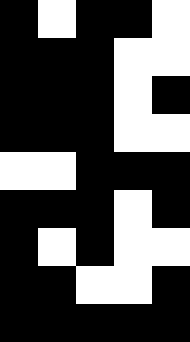[["black", "white", "black", "black", "white"], ["black", "black", "black", "white", "white"], ["black", "black", "black", "white", "black"], ["black", "black", "black", "white", "white"], ["white", "white", "black", "black", "black"], ["black", "black", "black", "white", "black"], ["black", "white", "black", "white", "white"], ["black", "black", "white", "white", "black"], ["black", "black", "black", "black", "black"]]